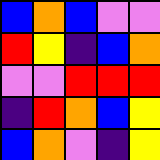[["blue", "orange", "blue", "violet", "violet"], ["red", "yellow", "indigo", "blue", "orange"], ["violet", "violet", "red", "red", "red"], ["indigo", "red", "orange", "blue", "yellow"], ["blue", "orange", "violet", "indigo", "yellow"]]